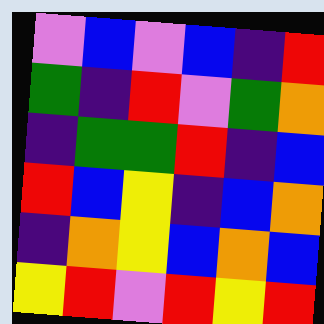[["violet", "blue", "violet", "blue", "indigo", "red"], ["green", "indigo", "red", "violet", "green", "orange"], ["indigo", "green", "green", "red", "indigo", "blue"], ["red", "blue", "yellow", "indigo", "blue", "orange"], ["indigo", "orange", "yellow", "blue", "orange", "blue"], ["yellow", "red", "violet", "red", "yellow", "red"]]